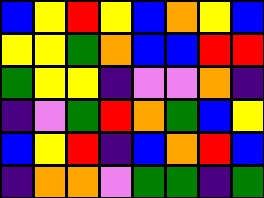[["blue", "yellow", "red", "yellow", "blue", "orange", "yellow", "blue"], ["yellow", "yellow", "green", "orange", "blue", "blue", "red", "red"], ["green", "yellow", "yellow", "indigo", "violet", "violet", "orange", "indigo"], ["indigo", "violet", "green", "red", "orange", "green", "blue", "yellow"], ["blue", "yellow", "red", "indigo", "blue", "orange", "red", "blue"], ["indigo", "orange", "orange", "violet", "green", "green", "indigo", "green"]]